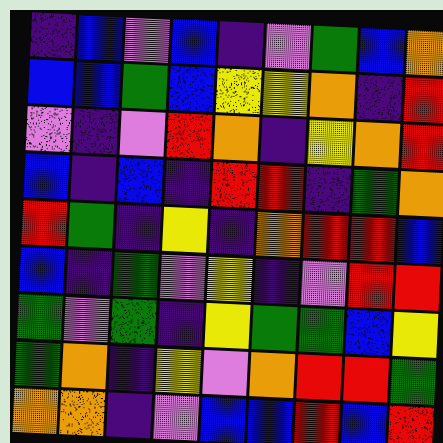[["indigo", "blue", "violet", "blue", "indigo", "violet", "green", "blue", "orange"], ["blue", "blue", "green", "blue", "yellow", "yellow", "orange", "indigo", "red"], ["violet", "indigo", "violet", "red", "orange", "indigo", "yellow", "orange", "red"], ["blue", "indigo", "blue", "indigo", "red", "red", "indigo", "green", "orange"], ["red", "green", "indigo", "yellow", "indigo", "orange", "red", "red", "blue"], ["blue", "indigo", "green", "violet", "yellow", "indigo", "violet", "red", "red"], ["green", "violet", "green", "indigo", "yellow", "green", "green", "blue", "yellow"], ["green", "orange", "indigo", "yellow", "violet", "orange", "red", "red", "green"], ["orange", "orange", "indigo", "violet", "blue", "blue", "red", "blue", "red"]]